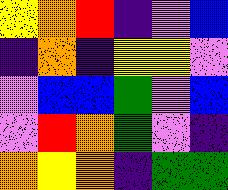[["yellow", "orange", "red", "indigo", "violet", "blue"], ["indigo", "orange", "indigo", "yellow", "yellow", "violet"], ["violet", "blue", "blue", "green", "violet", "blue"], ["violet", "red", "orange", "green", "violet", "indigo"], ["orange", "yellow", "orange", "indigo", "green", "green"]]